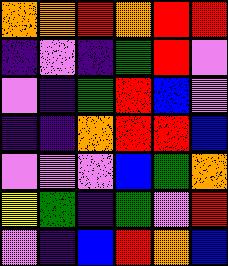[["orange", "orange", "red", "orange", "red", "red"], ["indigo", "violet", "indigo", "green", "red", "violet"], ["violet", "indigo", "green", "red", "blue", "violet"], ["indigo", "indigo", "orange", "red", "red", "blue"], ["violet", "violet", "violet", "blue", "green", "orange"], ["yellow", "green", "indigo", "green", "violet", "red"], ["violet", "indigo", "blue", "red", "orange", "blue"]]